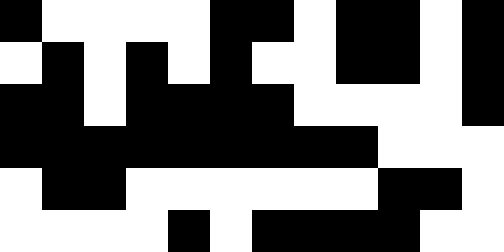[["black", "white", "white", "white", "white", "black", "black", "white", "black", "black", "white", "black"], ["white", "black", "white", "black", "white", "black", "white", "white", "black", "black", "white", "black"], ["black", "black", "white", "black", "black", "black", "black", "white", "white", "white", "white", "black"], ["black", "black", "black", "black", "black", "black", "black", "black", "black", "white", "white", "white"], ["white", "black", "black", "white", "white", "white", "white", "white", "white", "black", "black", "white"], ["white", "white", "white", "white", "black", "white", "black", "black", "black", "black", "white", "white"]]